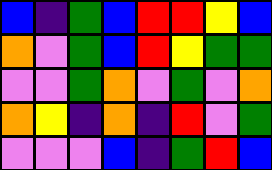[["blue", "indigo", "green", "blue", "red", "red", "yellow", "blue"], ["orange", "violet", "green", "blue", "red", "yellow", "green", "green"], ["violet", "violet", "green", "orange", "violet", "green", "violet", "orange"], ["orange", "yellow", "indigo", "orange", "indigo", "red", "violet", "green"], ["violet", "violet", "violet", "blue", "indigo", "green", "red", "blue"]]